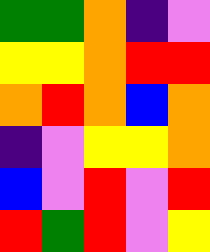[["green", "green", "orange", "indigo", "violet"], ["yellow", "yellow", "orange", "red", "red"], ["orange", "red", "orange", "blue", "orange"], ["indigo", "violet", "yellow", "yellow", "orange"], ["blue", "violet", "red", "violet", "red"], ["red", "green", "red", "violet", "yellow"]]